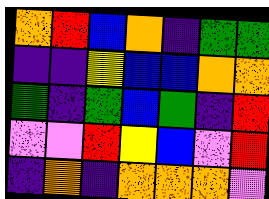[["orange", "red", "blue", "orange", "indigo", "green", "green"], ["indigo", "indigo", "yellow", "blue", "blue", "orange", "orange"], ["green", "indigo", "green", "blue", "green", "indigo", "red"], ["violet", "violet", "red", "yellow", "blue", "violet", "red"], ["indigo", "orange", "indigo", "orange", "orange", "orange", "violet"]]